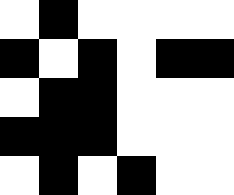[["white", "black", "white", "white", "white", "white"], ["black", "white", "black", "white", "black", "black"], ["white", "black", "black", "white", "white", "white"], ["black", "black", "black", "white", "white", "white"], ["white", "black", "white", "black", "white", "white"]]